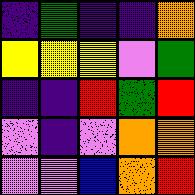[["indigo", "green", "indigo", "indigo", "orange"], ["yellow", "yellow", "yellow", "violet", "green"], ["indigo", "indigo", "red", "green", "red"], ["violet", "indigo", "violet", "orange", "orange"], ["violet", "violet", "blue", "orange", "red"]]